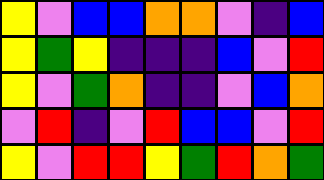[["yellow", "violet", "blue", "blue", "orange", "orange", "violet", "indigo", "blue"], ["yellow", "green", "yellow", "indigo", "indigo", "indigo", "blue", "violet", "red"], ["yellow", "violet", "green", "orange", "indigo", "indigo", "violet", "blue", "orange"], ["violet", "red", "indigo", "violet", "red", "blue", "blue", "violet", "red"], ["yellow", "violet", "red", "red", "yellow", "green", "red", "orange", "green"]]